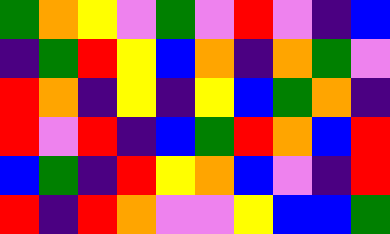[["green", "orange", "yellow", "violet", "green", "violet", "red", "violet", "indigo", "blue"], ["indigo", "green", "red", "yellow", "blue", "orange", "indigo", "orange", "green", "violet"], ["red", "orange", "indigo", "yellow", "indigo", "yellow", "blue", "green", "orange", "indigo"], ["red", "violet", "red", "indigo", "blue", "green", "red", "orange", "blue", "red"], ["blue", "green", "indigo", "red", "yellow", "orange", "blue", "violet", "indigo", "red"], ["red", "indigo", "red", "orange", "violet", "violet", "yellow", "blue", "blue", "green"]]